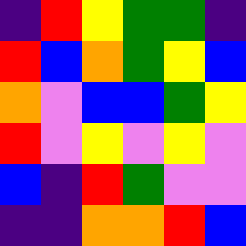[["indigo", "red", "yellow", "green", "green", "indigo"], ["red", "blue", "orange", "green", "yellow", "blue"], ["orange", "violet", "blue", "blue", "green", "yellow"], ["red", "violet", "yellow", "violet", "yellow", "violet"], ["blue", "indigo", "red", "green", "violet", "violet"], ["indigo", "indigo", "orange", "orange", "red", "blue"]]